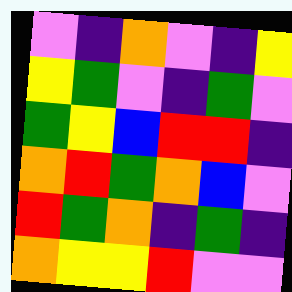[["violet", "indigo", "orange", "violet", "indigo", "yellow"], ["yellow", "green", "violet", "indigo", "green", "violet"], ["green", "yellow", "blue", "red", "red", "indigo"], ["orange", "red", "green", "orange", "blue", "violet"], ["red", "green", "orange", "indigo", "green", "indigo"], ["orange", "yellow", "yellow", "red", "violet", "violet"]]